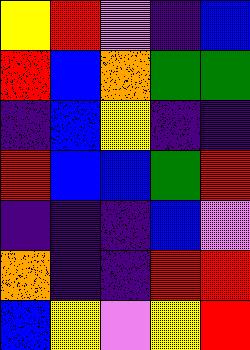[["yellow", "red", "violet", "indigo", "blue"], ["red", "blue", "orange", "green", "green"], ["indigo", "blue", "yellow", "indigo", "indigo"], ["red", "blue", "blue", "green", "red"], ["indigo", "indigo", "indigo", "blue", "violet"], ["orange", "indigo", "indigo", "red", "red"], ["blue", "yellow", "violet", "yellow", "red"]]